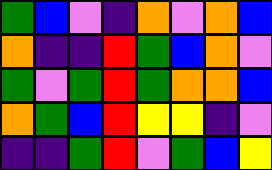[["green", "blue", "violet", "indigo", "orange", "violet", "orange", "blue"], ["orange", "indigo", "indigo", "red", "green", "blue", "orange", "violet"], ["green", "violet", "green", "red", "green", "orange", "orange", "blue"], ["orange", "green", "blue", "red", "yellow", "yellow", "indigo", "violet"], ["indigo", "indigo", "green", "red", "violet", "green", "blue", "yellow"]]